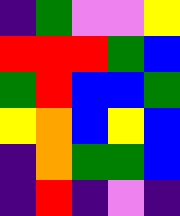[["indigo", "green", "violet", "violet", "yellow"], ["red", "red", "red", "green", "blue"], ["green", "red", "blue", "blue", "green"], ["yellow", "orange", "blue", "yellow", "blue"], ["indigo", "orange", "green", "green", "blue"], ["indigo", "red", "indigo", "violet", "indigo"]]